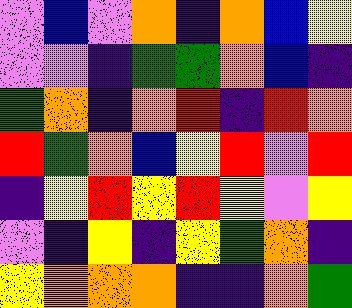[["violet", "blue", "violet", "orange", "indigo", "orange", "blue", "yellow"], ["violet", "violet", "indigo", "green", "green", "orange", "blue", "indigo"], ["green", "orange", "indigo", "orange", "red", "indigo", "red", "orange"], ["red", "green", "orange", "blue", "yellow", "red", "violet", "red"], ["indigo", "yellow", "red", "yellow", "red", "yellow", "violet", "yellow"], ["violet", "indigo", "yellow", "indigo", "yellow", "green", "orange", "indigo"], ["yellow", "orange", "orange", "orange", "indigo", "indigo", "orange", "green"]]